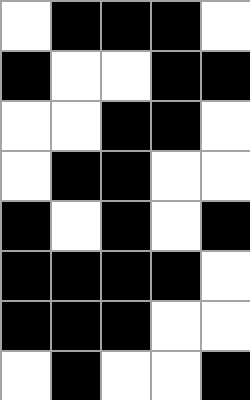[["white", "black", "black", "black", "white"], ["black", "white", "white", "black", "black"], ["white", "white", "black", "black", "white"], ["white", "black", "black", "white", "white"], ["black", "white", "black", "white", "black"], ["black", "black", "black", "black", "white"], ["black", "black", "black", "white", "white"], ["white", "black", "white", "white", "black"]]